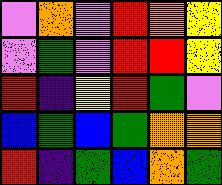[["violet", "orange", "violet", "red", "orange", "yellow"], ["violet", "green", "violet", "red", "red", "yellow"], ["red", "indigo", "yellow", "red", "green", "violet"], ["blue", "green", "blue", "green", "orange", "orange"], ["red", "indigo", "green", "blue", "orange", "green"]]